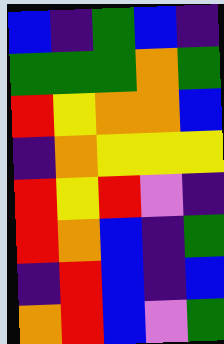[["blue", "indigo", "green", "blue", "indigo"], ["green", "green", "green", "orange", "green"], ["red", "yellow", "orange", "orange", "blue"], ["indigo", "orange", "yellow", "yellow", "yellow"], ["red", "yellow", "red", "violet", "indigo"], ["red", "orange", "blue", "indigo", "green"], ["indigo", "red", "blue", "indigo", "blue"], ["orange", "red", "blue", "violet", "green"]]